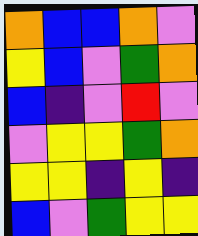[["orange", "blue", "blue", "orange", "violet"], ["yellow", "blue", "violet", "green", "orange"], ["blue", "indigo", "violet", "red", "violet"], ["violet", "yellow", "yellow", "green", "orange"], ["yellow", "yellow", "indigo", "yellow", "indigo"], ["blue", "violet", "green", "yellow", "yellow"]]